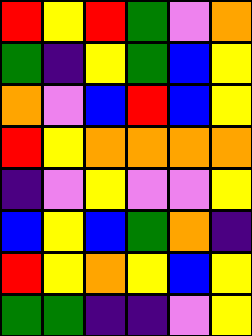[["red", "yellow", "red", "green", "violet", "orange"], ["green", "indigo", "yellow", "green", "blue", "yellow"], ["orange", "violet", "blue", "red", "blue", "yellow"], ["red", "yellow", "orange", "orange", "orange", "orange"], ["indigo", "violet", "yellow", "violet", "violet", "yellow"], ["blue", "yellow", "blue", "green", "orange", "indigo"], ["red", "yellow", "orange", "yellow", "blue", "yellow"], ["green", "green", "indigo", "indigo", "violet", "yellow"]]